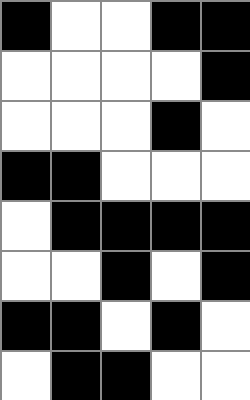[["black", "white", "white", "black", "black"], ["white", "white", "white", "white", "black"], ["white", "white", "white", "black", "white"], ["black", "black", "white", "white", "white"], ["white", "black", "black", "black", "black"], ["white", "white", "black", "white", "black"], ["black", "black", "white", "black", "white"], ["white", "black", "black", "white", "white"]]